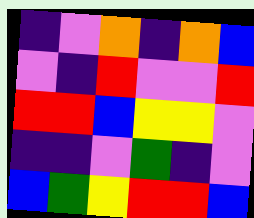[["indigo", "violet", "orange", "indigo", "orange", "blue"], ["violet", "indigo", "red", "violet", "violet", "red"], ["red", "red", "blue", "yellow", "yellow", "violet"], ["indigo", "indigo", "violet", "green", "indigo", "violet"], ["blue", "green", "yellow", "red", "red", "blue"]]